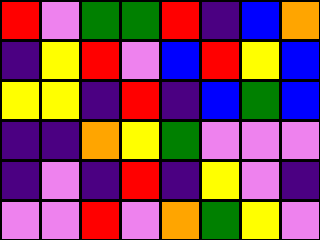[["red", "violet", "green", "green", "red", "indigo", "blue", "orange"], ["indigo", "yellow", "red", "violet", "blue", "red", "yellow", "blue"], ["yellow", "yellow", "indigo", "red", "indigo", "blue", "green", "blue"], ["indigo", "indigo", "orange", "yellow", "green", "violet", "violet", "violet"], ["indigo", "violet", "indigo", "red", "indigo", "yellow", "violet", "indigo"], ["violet", "violet", "red", "violet", "orange", "green", "yellow", "violet"]]